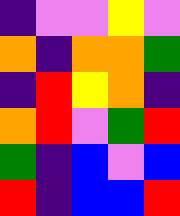[["indigo", "violet", "violet", "yellow", "violet"], ["orange", "indigo", "orange", "orange", "green"], ["indigo", "red", "yellow", "orange", "indigo"], ["orange", "red", "violet", "green", "red"], ["green", "indigo", "blue", "violet", "blue"], ["red", "indigo", "blue", "blue", "red"]]